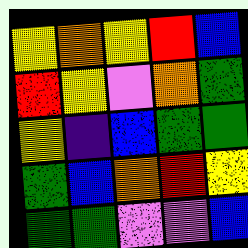[["yellow", "orange", "yellow", "red", "blue"], ["red", "yellow", "violet", "orange", "green"], ["yellow", "indigo", "blue", "green", "green"], ["green", "blue", "orange", "red", "yellow"], ["green", "green", "violet", "violet", "blue"]]